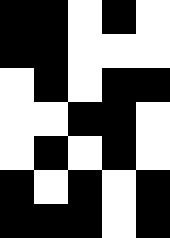[["black", "black", "white", "black", "white"], ["black", "black", "white", "white", "white"], ["white", "black", "white", "black", "black"], ["white", "white", "black", "black", "white"], ["white", "black", "white", "black", "white"], ["black", "white", "black", "white", "black"], ["black", "black", "black", "white", "black"]]